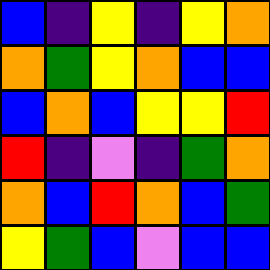[["blue", "indigo", "yellow", "indigo", "yellow", "orange"], ["orange", "green", "yellow", "orange", "blue", "blue"], ["blue", "orange", "blue", "yellow", "yellow", "red"], ["red", "indigo", "violet", "indigo", "green", "orange"], ["orange", "blue", "red", "orange", "blue", "green"], ["yellow", "green", "blue", "violet", "blue", "blue"]]